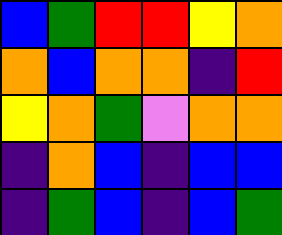[["blue", "green", "red", "red", "yellow", "orange"], ["orange", "blue", "orange", "orange", "indigo", "red"], ["yellow", "orange", "green", "violet", "orange", "orange"], ["indigo", "orange", "blue", "indigo", "blue", "blue"], ["indigo", "green", "blue", "indigo", "blue", "green"]]